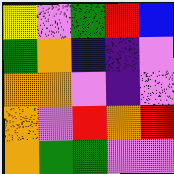[["yellow", "violet", "green", "red", "blue"], ["green", "orange", "blue", "indigo", "violet"], ["orange", "orange", "violet", "indigo", "violet"], ["orange", "violet", "red", "orange", "red"], ["orange", "green", "green", "violet", "violet"]]